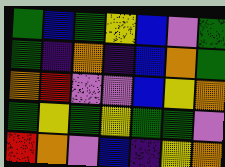[["green", "blue", "green", "yellow", "blue", "violet", "green"], ["green", "indigo", "orange", "indigo", "blue", "orange", "green"], ["orange", "red", "violet", "violet", "blue", "yellow", "orange"], ["green", "yellow", "green", "yellow", "green", "green", "violet"], ["red", "orange", "violet", "blue", "indigo", "yellow", "orange"]]